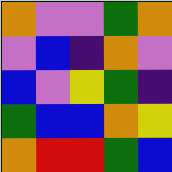[["orange", "violet", "violet", "green", "orange"], ["violet", "blue", "indigo", "orange", "violet"], ["blue", "violet", "yellow", "green", "indigo"], ["green", "blue", "blue", "orange", "yellow"], ["orange", "red", "red", "green", "blue"]]